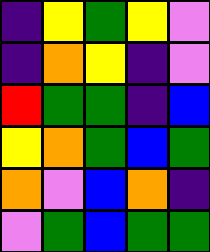[["indigo", "yellow", "green", "yellow", "violet"], ["indigo", "orange", "yellow", "indigo", "violet"], ["red", "green", "green", "indigo", "blue"], ["yellow", "orange", "green", "blue", "green"], ["orange", "violet", "blue", "orange", "indigo"], ["violet", "green", "blue", "green", "green"]]